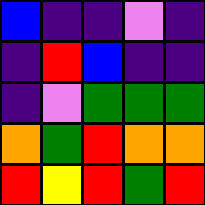[["blue", "indigo", "indigo", "violet", "indigo"], ["indigo", "red", "blue", "indigo", "indigo"], ["indigo", "violet", "green", "green", "green"], ["orange", "green", "red", "orange", "orange"], ["red", "yellow", "red", "green", "red"]]